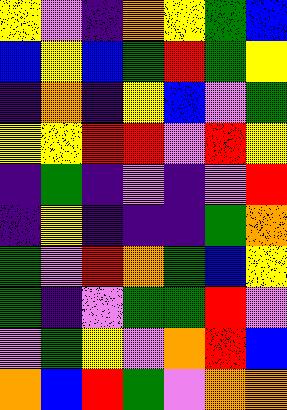[["yellow", "violet", "indigo", "orange", "yellow", "green", "blue"], ["blue", "yellow", "blue", "green", "red", "green", "yellow"], ["indigo", "orange", "indigo", "yellow", "blue", "violet", "green"], ["yellow", "yellow", "red", "red", "violet", "red", "yellow"], ["indigo", "green", "indigo", "violet", "indigo", "violet", "red"], ["indigo", "yellow", "indigo", "indigo", "indigo", "green", "orange"], ["green", "violet", "red", "orange", "green", "blue", "yellow"], ["green", "indigo", "violet", "green", "green", "red", "violet"], ["violet", "green", "yellow", "violet", "orange", "red", "blue"], ["orange", "blue", "red", "green", "violet", "orange", "orange"]]